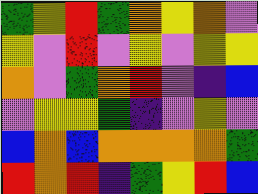[["green", "yellow", "red", "green", "orange", "yellow", "orange", "violet"], ["yellow", "violet", "red", "violet", "yellow", "violet", "yellow", "yellow"], ["orange", "violet", "green", "orange", "red", "violet", "indigo", "blue"], ["violet", "yellow", "yellow", "green", "indigo", "violet", "yellow", "violet"], ["blue", "orange", "blue", "orange", "orange", "orange", "orange", "green"], ["red", "orange", "red", "indigo", "green", "yellow", "red", "blue"]]